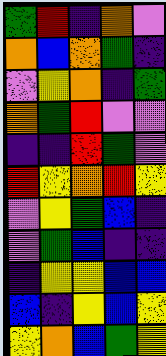[["green", "red", "indigo", "orange", "violet"], ["orange", "blue", "orange", "green", "indigo"], ["violet", "yellow", "orange", "indigo", "green"], ["orange", "green", "red", "violet", "violet"], ["indigo", "indigo", "red", "green", "violet"], ["red", "yellow", "orange", "red", "yellow"], ["violet", "yellow", "green", "blue", "indigo"], ["violet", "green", "blue", "indigo", "indigo"], ["indigo", "yellow", "yellow", "blue", "blue"], ["blue", "indigo", "yellow", "blue", "yellow"], ["yellow", "orange", "blue", "green", "yellow"]]